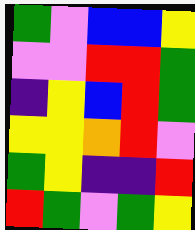[["green", "violet", "blue", "blue", "yellow"], ["violet", "violet", "red", "red", "green"], ["indigo", "yellow", "blue", "red", "green"], ["yellow", "yellow", "orange", "red", "violet"], ["green", "yellow", "indigo", "indigo", "red"], ["red", "green", "violet", "green", "yellow"]]